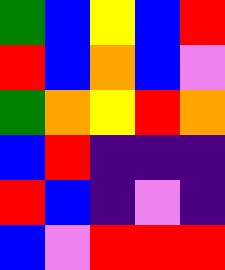[["green", "blue", "yellow", "blue", "red"], ["red", "blue", "orange", "blue", "violet"], ["green", "orange", "yellow", "red", "orange"], ["blue", "red", "indigo", "indigo", "indigo"], ["red", "blue", "indigo", "violet", "indigo"], ["blue", "violet", "red", "red", "red"]]